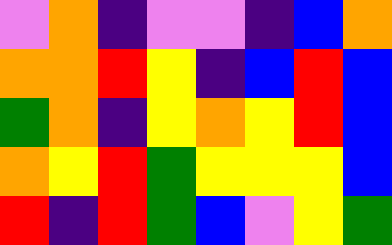[["violet", "orange", "indigo", "violet", "violet", "indigo", "blue", "orange"], ["orange", "orange", "red", "yellow", "indigo", "blue", "red", "blue"], ["green", "orange", "indigo", "yellow", "orange", "yellow", "red", "blue"], ["orange", "yellow", "red", "green", "yellow", "yellow", "yellow", "blue"], ["red", "indigo", "red", "green", "blue", "violet", "yellow", "green"]]